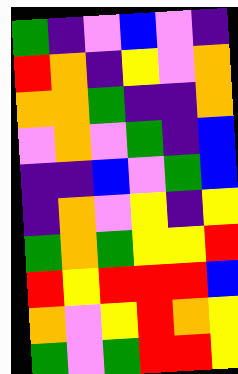[["green", "indigo", "violet", "blue", "violet", "indigo"], ["red", "orange", "indigo", "yellow", "violet", "orange"], ["orange", "orange", "green", "indigo", "indigo", "orange"], ["violet", "orange", "violet", "green", "indigo", "blue"], ["indigo", "indigo", "blue", "violet", "green", "blue"], ["indigo", "orange", "violet", "yellow", "indigo", "yellow"], ["green", "orange", "green", "yellow", "yellow", "red"], ["red", "yellow", "red", "red", "red", "blue"], ["orange", "violet", "yellow", "red", "orange", "yellow"], ["green", "violet", "green", "red", "red", "yellow"]]